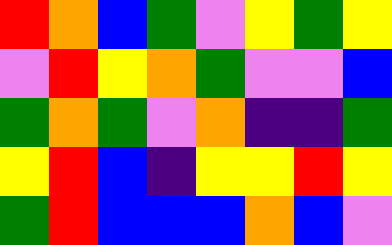[["red", "orange", "blue", "green", "violet", "yellow", "green", "yellow"], ["violet", "red", "yellow", "orange", "green", "violet", "violet", "blue"], ["green", "orange", "green", "violet", "orange", "indigo", "indigo", "green"], ["yellow", "red", "blue", "indigo", "yellow", "yellow", "red", "yellow"], ["green", "red", "blue", "blue", "blue", "orange", "blue", "violet"]]